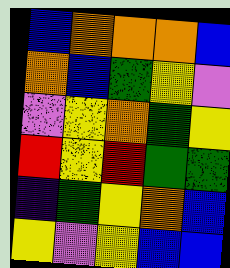[["blue", "orange", "orange", "orange", "blue"], ["orange", "blue", "green", "yellow", "violet"], ["violet", "yellow", "orange", "green", "yellow"], ["red", "yellow", "red", "green", "green"], ["indigo", "green", "yellow", "orange", "blue"], ["yellow", "violet", "yellow", "blue", "blue"]]